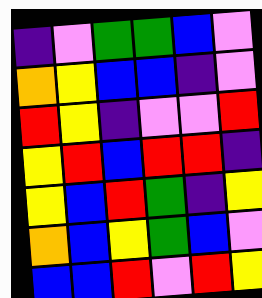[["indigo", "violet", "green", "green", "blue", "violet"], ["orange", "yellow", "blue", "blue", "indigo", "violet"], ["red", "yellow", "indigo", "violet", "violet", "red"], ["yellow", "red", "blue", "red", "red", "indigo"], ["yellow", "blue", "red", "green", "indigo", "yellow"], ["orange", "blue", "yellow", "green", "blue", "violet"], ["blue", "blue", "red", "violet", "red", "yellow"]]